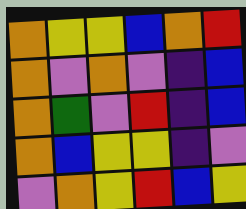[["orange", "yellow", "yellow", "blue", "orange", "red"], ["orange", "violet", "orange", "violet", "indigo", "blue"], ["orange", "green", "violet", "red", "indigo", "blue"], ["orange", "blue", "yellow", "yellow", "indigo", "violet"], ["violet", "orange", "yellow", "red", "blue", "yellow"]]